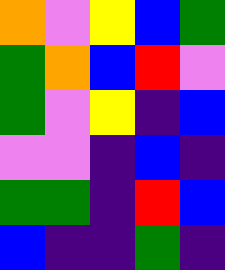[["orange", "violet", "yellow", "blue", "green"], ["green", "orange", "blue", "red", "violet"], ["green", "violet", "yellow", "indigo", "blue"], ["violet", "violet", "indigo", "blue", "indigo"], ["green", "green", "indigo", "red", "blue"], ["blue", "indigo", "indigo", "green", "indigo"]]